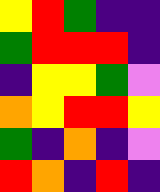[["yellow", "red", "green", "indigo", "indigo"], ["green", "red", "red", "red", "indigo"], ["indigo", "yellow", "yellow", "green", "violet"], ["orange", "yellow", "red", "red", "yellow"], ["green", "indigo", "orange", "indigo", "violet"], ["red", "orange", "indigo", "red", "indigo"]]